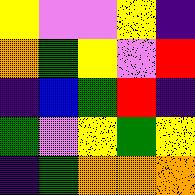[["yellow", "violet", "violet", "yellow", "indigo"], ["orange", "green", "yellow", "violet", "red"], ["indigo", "blue", "green", "red", "indigo"], ["green", "violet", "yellow", "green", "yellow"], ["indigo", "green", "orange", "orange", "orange"]]